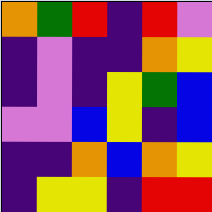[["orange", "green", "red", "indigo", "red", "violet"], ["indigo", "violet", "indigo", "indigo", "orange", "yellow"], ["indigo", "violet", "indigo", "yellow", "green", "blue"], ["violet", "violet", "blue", "yellow", "indigo", "blue"], ["indigo", "indigo", "orange", "blue", "orange", "yellow"], ["indigo", "yellow", "yellow", "indigo", "red", "red"]]